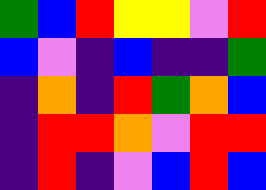[["green", "blue", "red", "yellow", "yellow", "violet", "red"], ["blue", "violet", "indigo", "blue", "indigo", "indigo", "green"], ["indigo", "orange", "indigo", "red", "green", "orange", "blue"], ["indigo", "red", "red", "orange", "violet", "red", "red"], ["indigo", "red", "indigo", "violet", "blue", "red", "blue"]]